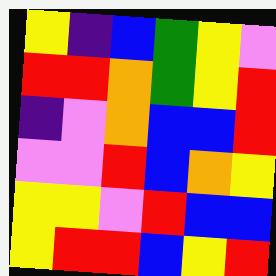[["yellow", "indigo", "blue", "green", "yellow", "violet"], ["red", "red", "orange", "green", "yellow", "red"], ["indigo", "violet", "orange", "blue", "blue", "red"], ["violet", "violet", "red", "blue", "orange", "yellow"], ["yellow", "yellow", "violet", "red", "blue", "blue"], ["yellow", "red", "red", "blue", "yellow", "red"]]